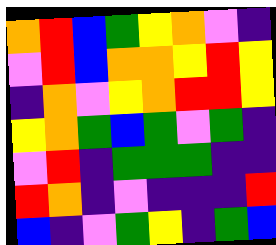[["orange", "red", "blue", "green", "yellow", "orange", "violet", "indigo"], ["violet", "red", "blue", "orange", "orange", "yellow", "red", "yellow"], ["indigo", "orange", "violet", "yellow", "orange", "red", "red", "yellow"], ["yellow", "orange", "green", "blue", "green", "violet", "green", "indigo"], ["violet", "red", "indigo", "green", "green", "green", "indigo", "indigo"], ["red", "orange", "indigo", "violet", "indigo", "indigo", "indigo", "red"], ["blue", "indigo", "violet", "green", "yellow", "indigo", "green", "blue"]]